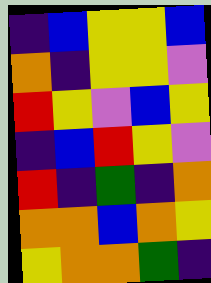[["indigo", "blue", "yellow", "yellow", "blue"], ["orange", "indigo", "yellow", "yellow", "violet"], ["red", "yellow", "violet", "blue", "yellow"], ["indigo", "blue", "red", "yellow", "violet"], ["red", "indigo", "green", "indigo", "orange"], ["orange", "orange", "blue", "orange", "yellow"], ["yellow", "orange", "orange", "green", "indigo"]]